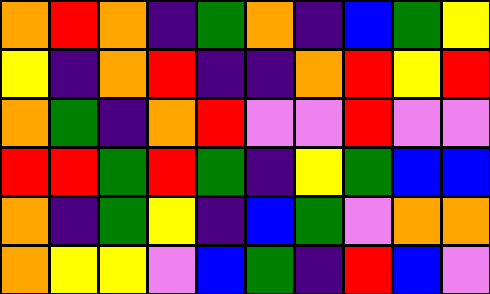[["orange", "red", "orange", "indigo", "green", "orange", "indigo", "blue", "green", "yellow"], ["yellow", "indigo", "orange", "red", "indigo", "indigo", "orange", "red", "yellow", "red"], ["orange", "green", "indigo", "orange", "red", "violet", "violet", "red", "violet", "violet"], ["red", "red", "green", "red", "green", "indigo", "yellow", "green", "blue", "blue"], ["orange", "indigo", "green", "yellow", "indigo", "blue", "green", "violet", "orange", "orange"], ["orange", "yellow", "yellow", "violet", "blue", "green", "indigo", "red", "blue", "violet"]]